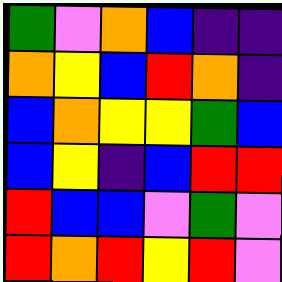[["green", "violet", "orange", "blue", "indigo", "indigo"], ["orange", "yellow", "blue", "red", "orange", "indigo"], ["blue", "orange", "yellow", "yellow", "green", "blue"], ["blue", "yellow", "indigo", "blue", "red", "red"], ["red", "blue", "blue", "violet", "green", "violet"], ["red", "orange", "red", "yellow", "red", "violet"]]